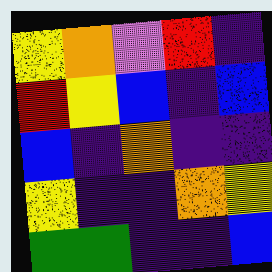[["yellow", "orange", "violet", "red", "indigo"], ["red", "yellow", "blue", "indigo", "blue"], ["blue", "indigo", "orange", "indigo", "indigo"], ["yellow", "indigo", "indigo", "orange", "yellow"], ["green", "green", "indigo", "indigo", "blue"]]